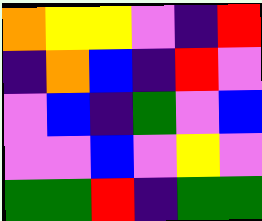[["orange", "yellow", "yellow", "violet", "indigo", "red"], ["indigo", "orange", "blue", "indigo", "red", "violet"], ["violet", "blue", "indigo", "green", "violet", "blue"], ["violet", "violet", "blue", "violet", "yellow", "violet"], ["green", "green", "red", "indigo", "green", "green"]]